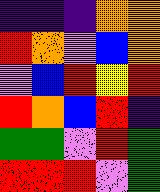[["indigo", "indigo", "indigo", "orange", "orange"], ["red", "orange", "violet", "blue", "orange"], ["violet", "blue", "red", "yellow", "red"], ["red", "orange", "blue", "red", "indigo"], ["green", "green", "violet", "red", "green"], ["red", "red", "red", "violet", "green"]]